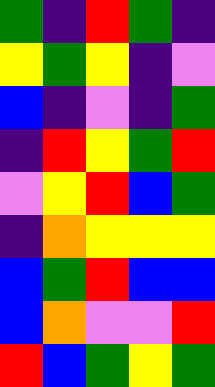[["green", "indigo", "red", "green", "indigo"], ["yellow", "green", "yellow", "indigo", "violet"], ["blue", "indigo", "violet", "indigo", "green"], ["indigo", "red", "yellow", "green", "red"], ["violet", "yellow", "red", "blue", "green"], ["indigo", "orange", "yellow", "yellow", "yellow"], ["blue", "green", "red", "blue", "blue"], ["blue", "orange", "violet", "violet", "red"], ["red", "blue", "green", "yellow", "green"]]